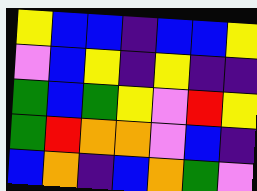[["yellow", "blue", "blue", "indigo", "blue", "blue", "yellow"], ["violet", "blue", "yellow", "indigo", "yellow", "indigo", "indigo"], ["green", "blue", "green", "yellow", "violet", "red", "yellow"], ["green", "red", "orange", "orange", "violet", "blue", "indigo"], ["blue", "orange", "indigo", "blue", "orange", "green", "violet"]]